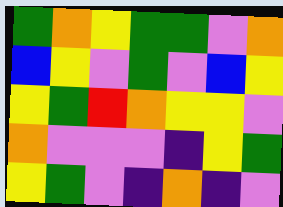[["green", "orange", "yellow", "green", "green", "violet", "orange"], ["blue", "yellow", "violet", "green", "violet", "blue", "yellow"], ["yellow", "green", "red", "orange", "yellow", "yellow", "violet"], ["orange", "violet", "violet", "violet", "indigo", "yellow", "green"], ["yellow", "green", "violet", "indigo", "orange", "indigo", "violet"]]